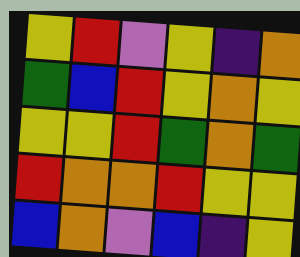[["yellow", "red", "violet", "yellow", "indigo", "orange"], ["green", "blue", "red", "yellow", "orange", "yellow"], ["yellow", "yellow", "red", "green", "orange", "green"], ["red", "orange", "orange", "red", "yellow", "yellow"], ["blue", "orange", "violet", "blue", "indigo", "yellow"]]